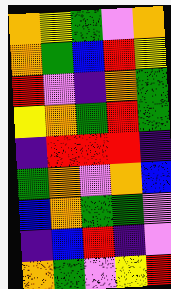[["orange", "yellow", "green", "violet", "orange"], ["orange", "green", "blue", "red", "yellow"], ["red", "violet", "indigo", "orange", "green"], ["yellow", "orange", "green", "red", "green"], ["indigo", "red", "red", "red", "indigo"], ["green", "orange", "violet", "orange", "blue"], ["blue", "orange", "green", "green", "violet"], ["indigo", "blue", "red", "indigo", "violet"], ["orange", "green", "violet", "yellow", "red"]]